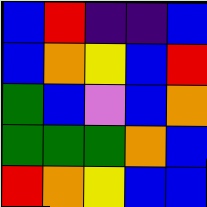[["blue", "red", "indigo", "indigo", "blue"], ["blue", "orange", "yellow", "blue", "red"], ["green", "blue", "violet", "blue", "orange"], ["green", "green", "green", "orange", "blue"], ["red", "orange", "yellow", "blue", "blue"]]